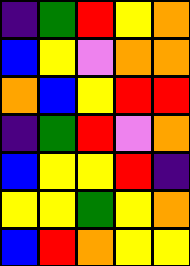[["indigo", "green", "red", "yellow", "orange"], ["blue", "yellow", "violet", "orange", "orange"], ["orange", "blue", "yellow", "red", "red"], ["indigo", "green", "red", "violet", "orange"], ["blue", "yellow", "yellow", "red", "indigo"], ["yellow", "yellow", "green", "yellow", "orange"], ["blue", "red", "orange", "yellow", "yellow"]]